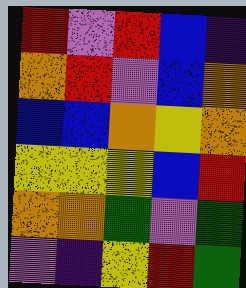[["red", "violet", "red", "blue", "indigo"], ["orange", "red", "violet", "blue", "orange"], ["blue", "blue", "orange", "yellow", "orange"], ["yellow", "yellow", "yellow", "blue", "red"], ["orange", "orange", "green", "violet", "green"], ["violet", "indigo", "yellow", "red", "green"]]